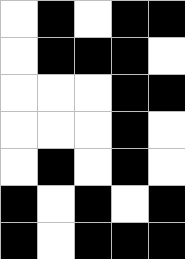[["white", "black", "white", "black", "black"], ["white", "black", "black", "black", "white"], ["white", "white", "white", "black", "black"], ["white", "white", "white", "black", "white"], ["white", "black", "white", "black", "white"], ["black", "white", "black", "white", "black"], ["black", "white", "black", "black", "black"]]